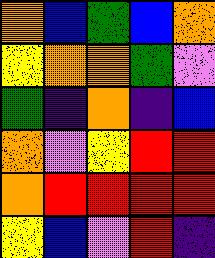[["orange", "blue", "green", "blue", "orange"], ["yellow", "orange", "orange", "green", "violet"], ["green", "indigo", "orange", "indigo", "blue"], ["orange", "violet", "yellow", "red", "red"], ["orange", "red", "red", "red", "red"], ["yellow", "blue", "violet", "red", "indigo"]]